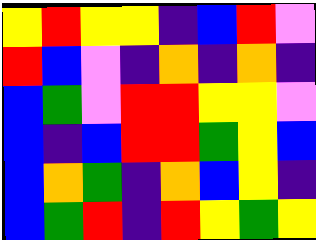[["yellow", "red", "yellow", "yellow", "indigo", "blue", "red", "violet"], ["red", "blue", "violet", "indigo", "orange", "indigo", "orange", "indigo"], ["blue", "green", "violet", "red", "red", "yellow", "yellow", "violet"], ["blue", "indigo", "blue", "red", "red", "green", "yellow", "blue"], ["blue", "orange", "green", "indigo", "orange", "blue", "yellow", "indigo"], ["blue", "green", "red", "indigo", "red", "yellow", "green", "yellow"]]